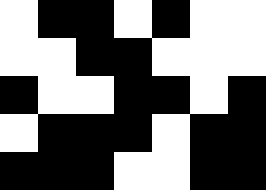[["white", "black", "black", "white", "black", "white", "white"], ["white", "white", "black", "black", "white", "white", "white"], ["black", "white", "white", "black", "black", "white", "black"], ["white", "black", "black", "black", "white", "black", "black"], ["black", "black", "black", "white", "white", "black", "black"]]